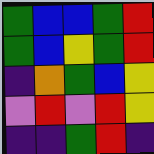[["green", "blue", "blue", "green", "red"], ["green", "blue", "yellow", "green", "red"], ["indigo", "orange", "green", "blue", "yellow"], ["violet", "red", "violet", "red", "yellow"], ["indigo", "indigo", "green", "red", "indigo"]]